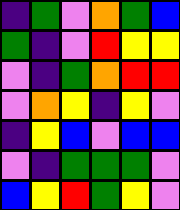[["indigo", "green", "violet", "orange", "green", "blue"], ["green", "indigo", "violet", "red", "yellow", "yellow"], ["violet", "indigo", "green", "orange", "red", "red"], ["violet", "orange", "yellow", "indigo", "yellow", "violet"], ["indigo", "yellow", "blue", "violet", "blue", "blue"], ["violet", "indigo", "green", "green", "green", "violet"], ["blue", "yellow", "red", "green", "yellow", "violet"]]